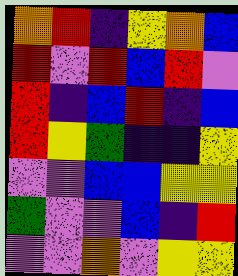[["orange", "red", "indigo", "yellow", "orange", "blue"], ["red", "violet", "red", "blue", "red", "violet"], ["red", "indigo", "blue", "red", "indigo", "blue"], ["red", "yellow", "green", "indigo", "indigo", "yellow"], ["violet", "violet", "blue", "blue", "yellow", "yellow"], ["green", "violet", "violet", "blue", "indigo", "red"], ["violet", "violet", "orange", "violet", "yellow", "yellow"]]